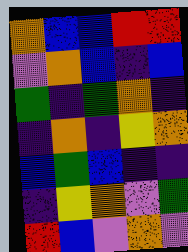[["orange", "blue", "blue", "red", "red"], ["violet", "orange", "blue", "indigo", "blue"], ["green", "indigo", "green", "orange", "indigo"], ["indigo", "orange", "indigo", "yellow", "orange"], ["blue", "green", "blue", "indigo", "indigo"], ["indigo", "yellow", "orange", "violet", "green"], ["red", "blue", "violet", "orange", "violet"]]